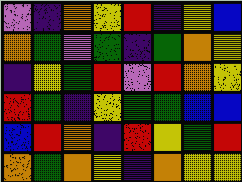[["violet", "indigo", "orange", "yellow", "red", "indigo", "yellow", "blue"], ["orange", "green", "violet", "green", "indigo", "green", "orange", "yellow"], ["indigo", "yellow", "green", "red", "violet", "red", "orange", "yellow"], ["red", "green", "indigo", "yellow", "green", "green", "blue", "blue"], ["blue", "red", "orange", "indigo", "red", "yellow", "green", "red"], ["orange", "green", "orange", "yellow", "indigo", "orange", "yellow", "yellow"]]